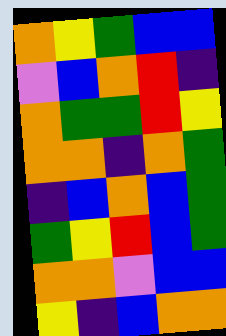[["orange", "yellow", "green", "blue", "blue"], ["violet", "blue", "orange", "red", "indigo"], ["orange", "green", "green", "red", "yellow"], ["orange", "orange", "indigo", "orange", "green"], ["indigo", "blue", "orange", "blue", "green"], ["green", "yellow", "red", "blue", "green"], ["orange", "orange", "violet", "blue", "blue"], ["yellow", "indigo", "blue", "orange", "orange"]]